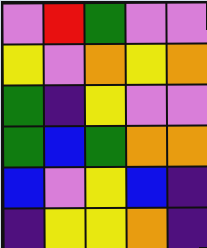[["violet", "red", "green", "violet", "violet"], ["yellow", "violet", "orange", "yellow", "orange"], ["green", "indigo", "yellow", "violet", "violet"], ["green", "blue", "green", "orange", "orange"], ["blue", "violet", "yellow", "blue", "indigo"], ["indigo", "yellow", "yellow", "orange", "indigo"]]